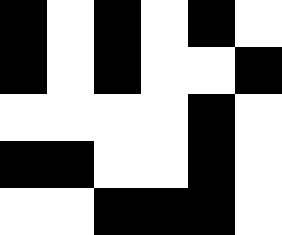[["black", "white", "black", "white", "black", "white"], ["black", "white", "black", "white", "white", "black"], ["white", "white", "white", "white", "black", "white"], ["black", "black", "white", "white", "black", "white"], ["white", "white", "black", "black", "black", "white"]]